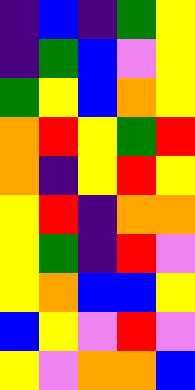[["indigo", "blue", "indigo", "green", "yellow"], ["indigo", "green", "blue", "violet", "yellow"], ["green", "yellow", "blue", "orange", "yellow"], ["orange", "red", "yellow", "green", "red"], ["orange", "indigo", "yellow", "red", "yellow"], ["yellow", "red", "indigo", "orange", "orange"], ["yellow", "green", "indigo", "red", "violet"], ["yellow", "orange", "blue", "blue", "yellow"], ["blue", "yellow", "violet", "red", "violet"], ["yellow", "violet", "orange", "orange", "blue"]]